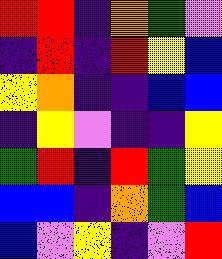[["red", "red", "indigo", "orange", "green", "violet"], ["indigo", "red", "indigo", "red", "yellow", "blue"], ["yellow", "orange", "indigo", "indigo", "blue", "blue"], ["indigo", "yellow", "violet", "indigo", "indigo", "yellow"], ["green", "red", "indigo", "red", "green", "yellow"], ["blue", "blue", "indigo", "orange", "green", "blue"], ["blue", "violet", "yellow", "indigo", "violet", "red"]]